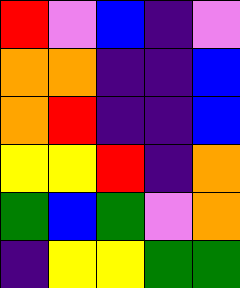[["red", "violet", "blue", "indigo", "violet"], ["orange", "orange", "indigo", "indigo", "blue"], ["orange", "red", "indigo", "indigo", "blue"], ["yellow", "yellow", "red", "indigo", "orange"], ["green", "blue", "green", "violet", "orange"], ["indigo", "yellow", "yellow", "green", "green"]]